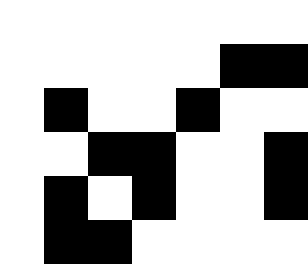[["white", "white", "white", "white", "white", "white", "white"], ["white", "white", "white", "white", "white", "black", "black"], ["white", "black", "white", "white", "black", "white", "white"], ["white", "white", "black", "black", "white", "white", "black"], ["white", "black", "white", "black", "white", "white", "black"], ["white", "black", "black", "white", "white", "white", "white"]]